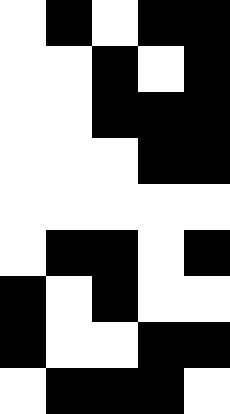[["white", "black", "white", "black", "black"], ["white", "white", "black", "white", "black"], ["white", "white", "black", "black", "black"], ["white", "white", "white", "black", "black"], ["white", "white", "white", "white", "white"], ["white", "black", "black", "white", "black"], ["black", "white", "black", "white", "white"], ["black", "white", "white", "black", "black"], ["white", "black", "black", "black", "white"]]